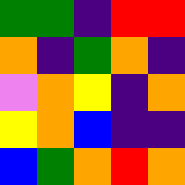[["green", "green", "indigo", "red", "red"], ["orange", "indigo", "green", "orange", "indigo"], ["violet", "orange", "yellow", "indigo", "orange"], ["yellow", "orange", "blue", "indigo", "indigo"], ["blue", "green", "orange", "red", "orange"]]